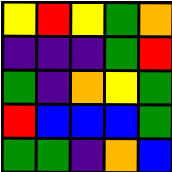[["yellow", "red", "yellow", "green", "orange"], ["indigo", "indigo", "indigo", "green", "red"], ["green", "indigo", "orange", "yellow", "green"], ["red", "blue", "blue", "blue", "green"], ["green", "green", "indigo", "orange", "blue"]]